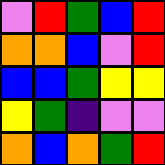[["violet", "red", "green", "blue", "red"], ["orange", "orange", "blue", "violet", "red"], ["blue", "blue", "green", "yellow", "yellow"], ["yellow", "green", "indigo", "violet", "violet"], ["orange", "blue", "orange", "green", "red"]]